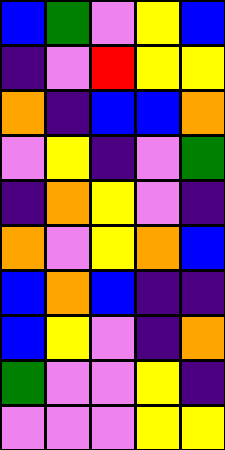[["blue", "green", "violet", "yellow", "blue"], ["indigo", "violet", "red", "yellow", "yellow"], ["orange", "indigo", "blue", "blue", "orange"], ["violet", "yellow", "indigo", "violet", "green"], ["indigo", "orange", "yellow", "violet", "indigo"], ["orange", "violet", "yellow", "orange", "blue"], ["blue", "orange", "blue", "indigo", "indigo"], ["blue", "yellow", "violet", "indigo", "orange"], ["green", "violet", "violet", "yellow", "indigo"], ["violet", "violet", "violet", "yellow", "yellow"]]